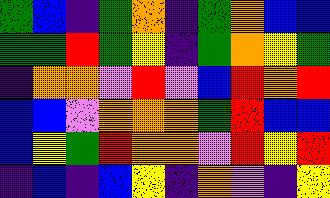[["green", "blue", "indigo", "green", "orange", "indigo", "green", "orange", "blue", "blue"], ["green", "green", "red", "green", "yellow", "indigo", "green", "orange", "yellow", "green"], ["indigo", "orange", "orange", "violet", "red", "violet", "blue", "red", "orange", "red"], ["blue", "blue", "violet", "orange", "orange", "orange", "green", "red", "blue", "blue"], ["blue", "yellow", "green", "red", "orange", "orange", "violet", "red", "yellow", "red"], ["indigo", "blue", "indigo", "blue", "yellow", "indigo", "orange", "violet", "indigo", "yellow"]]